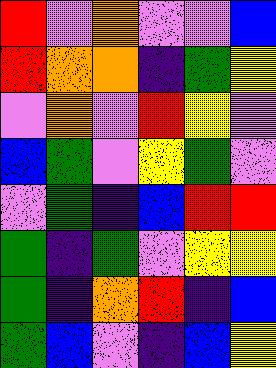[["red", "violet", "orange", "violet", "violet", "blue"], ["red", "orange", "orange", "indigo", "green", "yellow"], ["violet", "orange", "violet", "red", "yellow", "violet"], ["blue", "green", "violet", "yellow", "green", "violet"], ["violet", "green", "indigo", "blue", "red", "red"], ["green", "indigo", "green", "violet", "yellow", "yellow"], ["green", "indigo", "orange", "red", "indigo", "blue"], ["green", "blue", "violet", "indigo", "blue", "yellow"]]